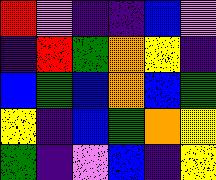[["red", "violet", "indigo", "indigo", "blue", "violet"], ["indigo", "red", "green", "orange", "yellow", "indigo"], ["blue", "green", "blue", "orange", "blue", "green"], ["yellow", "indigo", "blue", "green", "orange", "yellow"], ["green", "indigo", "violet", "blue", "indigo", "yellow"]]